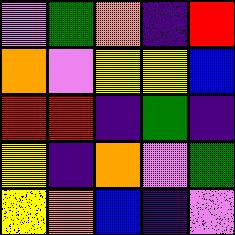[["violet", "green", "orange", "indigo", "red"], ["orange", "violet", "yellow", "yellow", "blue"], ["red", "red", "indigo", "green", "indigo"], ["yellow", "indigo", "orange", "violet", "green"], ["yellow", "orange", "blue", "indigo", "violet"]]